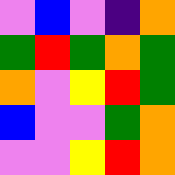[["violet", "blue", "violet", "indigo", "orange"], ["green", "red", "green", "orange", "green"], ["orange", "violet", "yellow", "red", "green"], ["blue", "violet", "violet", "green", "orange"], ["violet", "violet", "yellow", "red", "orange"]]